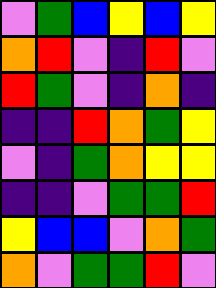[["violet", "green", "blue", "yellow", "blue", "yellow"], ["orange", "red", "violet", "indigo", "red", "violet"], ["red", "green", "violet", "indigo", "orange", "indigo"], ["indigo", "indigo", "red", "orange", "green", "yellow"], ["violet", "indigo", "green", "orange", "yellow", "yellow"], ["indigo", "indigo", "violet", "green", "green", "red"], ["yellow", "blue", "blue", "violet", "orange", "green"], ["orange", "violet", "green", "green", "red", "violet"]]